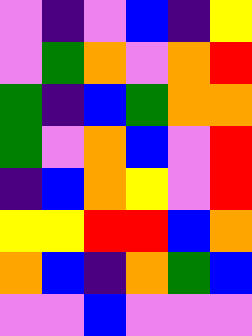[["violet", "indigo", "violet", "blue", "indigo", "yellow"], ["violet", "green", "orange", "violet", "orange", "red"], ["green", "indigo", "blue", "green", "orange", "orange"], ["green", "violet", "orange", "blue", "violet", "red"], ["indigo", "blue", "orange", "yellow", "violet", "red"], ["yellow", "yellow", "red", "red", "blue", "orange"], ["orange", "blue", "indigo", "orange", "green", "blue"], ["violet", "violet", "blue", "violet", "violet", "violet"]]